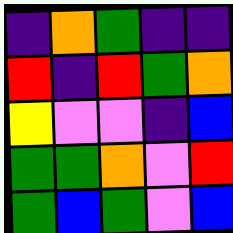[["indigo", "orange", "green", "indigo", "indigo"], ["red", "indigo", "red", "green", "orange"], ["yellow", "violet", "violet", "indigo", "blue"], ["green", "green", "orange", "violet", "red"], ["green", "blue", "green", "violet", "blue"]]